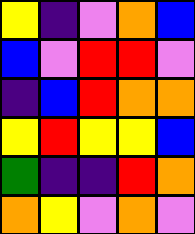[["yellow", "indigo", "violet", "orange", "blue"], ["blue", "violet", "red", "red", "violet"], ["indigo", "blue", "red", "orange", "orange"], ["yellow", "red", "yellow", "yellow", "blue"], ["green", "indigo", "indigo", "red", "orange"], ["orange", "yellow", "violet", "orange", "violet"]]